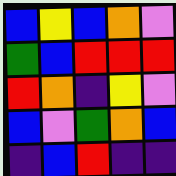[["blue", "yellow", "blue", "orange", "violet"], ["green", "blue", "red", "red", "red"], ["red", "orange", "indigo", "yellow", "violet"], ["blue", "violet", "green", "orange", "blue"], ["indigo", "blue", "red", "indigo", "indigo"]]